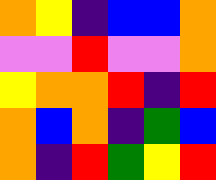[["orange", "yellow", "indigo", "blue", "blue", "orange"], ["violet", "violet", "red", "violet", "violet", "orange"], ["yellow", "orange", "orange", "red", "indigo", "red"], ["orange", "blue", "orange", "indigo", "green", "blue"], ["orange", "indigo", "red", "green", "yellow", "red"]]